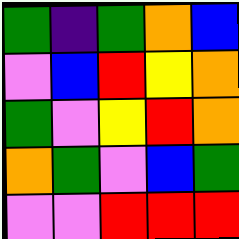[["green", "indigo", "green", "orange", "blue"], ["violet", "blue", "red", "yellow", "orange"], ["green", "violet", "yellow", "red", "orange"], ["orange", "green", "violet", "blue", "green"], ["violet", "violet", "red", "red", "red"]]